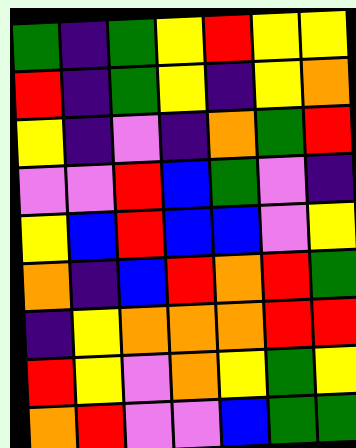[["green", "indigo", "green", "yellow", "red", "yellow", "yellow"], ["red", "indigo", "green", "yellow", "indigo", "yellow", "orange"], ["yellow", "indigo", "violet", "indigo", "orange", "green", "red"], ["violet", "violet", "red", "blue", "green", "violet", "indigo"], ["yellow", "blue", "red", "blue", "blue", "violet", "yellow"], ["orange", "indigo", "blue", "red", "orange", "red", "green"], ["indigo", "yellow", "orange", "orange", "orange", "red", "red"], ["red", "yellow", "violet", "orange", "yellow", "green", "yellow"], ["orange", "red", "violet", "violet", "blue", "green", "green"]]